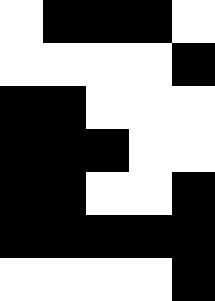[["white", "black", "black", "black", "white"], ["white", "white", "white", "white", "black"], ["black", "black", "white", "white", "white"], ["black", "black", "black", "white", "white"], ["black", "black", "white", "white", "black"], ["black", "black", "black", "black", "black"], ["white", "white", "white", "white", "black"]]